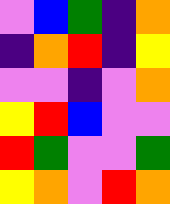[["violet", "blue", "green", "indigo", "orange"], ["indigo", "orange", "red", "indigo", "yellow"], ["violet", "violet", "indigo", "violet", "orange"], ["yellow", "red", "blue", "violet", "violet"], ["red", "green", "violet", "violet", "green"], ["yellow", "orange", "violet", "red", "orange"]]